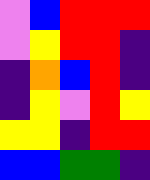[["violet", "blue", "red", "red", "red"], ["violet", "yellow", "red", "red", "indigo"], ["indigo", "orange", "blue", "red", "indigo"], ["indigo", "yellow", "violet", "red", "yellow"], ["yellow", "yellow", "indigo", "red", "red"], ["blue", "blue", "green", "green", "indigo"]]